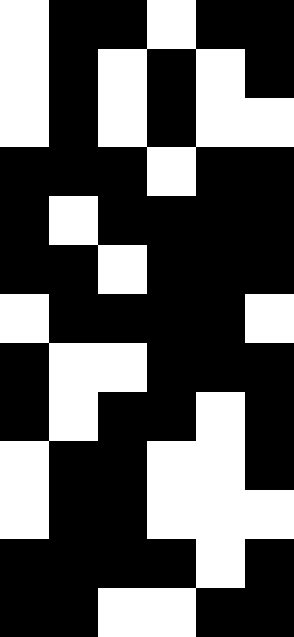[["white", "black", "black", "white", "black", "black"], ["white", "black", "white", "black", "white", "black"], ["white", "black", "white", "black", "white", "white"], ["black", "black", "black", "white", "black", "black"], ["black", "white", "black", "black", "black", "black"], ["black", "black", "white", "black", "black", "black"], ["white", "black", "black", "black", "black", "white"], ["black", "white", "white", "black", "black", "black"], ["black", "white", "black", "black", "white", "black"], ["white", "black", "black", "white", "white", "black"], ["white", "black", "black", "white", "white", "white"], ["black", "black", "black", "black", "white", "black"], ["black", "black", "white", "white", "black", "black"]]